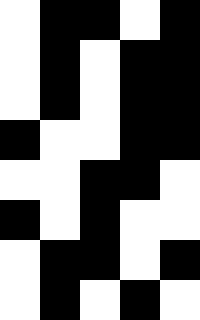[["white", "black", "black", "white", "black"], ["white", "black", "white", "black", "black"], ["white", "black", "white", "black", "black"], ["black", "white", "white", "black", "black"], ["white", "white", "black", "black", "white"], ["black", "white", "black", "white", "white"], ["white", "black", "black", "white", "black"], ["white", "black", "white", "black", "white"]]